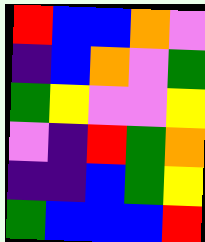[["red", "blue", "blue", "orange", "violet"], ["indigo", "blue", "orange", "violet", "green"], ["green", "yellow", "violet", "violet", "yellow"], ["violet", "indigo", "red", "green", "orange"], ["indigo", "indigo", "blue", "green", "yellow"], ["green", "blue", "blue", "blue", "red"]]